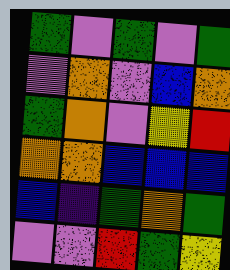[["green", "violet", "green", "violet", "green"], ["violet", "orange", "violet", "blue", "orange"], ["green", "orange", "violet", "yellow", "red"], ["orange", "orange", "blue", "blue", "blue"], ["blue", "indigo", "green", "orange", "green"], ["violet", "violet", "red", "green", "yellow"]]